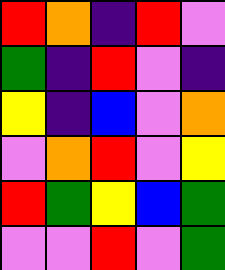[["red", "orange", "indigo", "red", "violet"], ["green", "indigo", "red", "violet", "indigo"], ["yellow", "indigo", "blue", "violet", "orange"], ["violet", "orange", "red", "violet", "yellow"], ["red", "green", "yellow", "blue", "green"], ["violet", "violet", "red", "violet", "green"]]